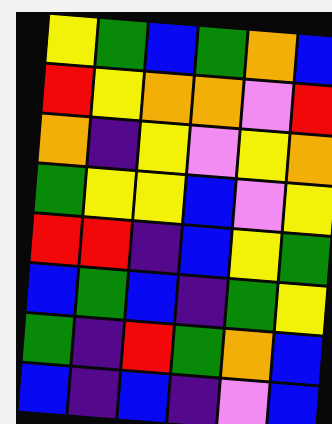[["yellow", "green", "blue", "green", "orange", "blue"], ["red", "yellow", "orange", "orange", "violet", "red"], ["orange", "indigo", "yellow", "violet", "yellow", "orange"], ["green", "yellow", "yellow", "blue", "violet", "yellow"], ["red", "red", "indigo", "blue", "yellow", "green"], ["blue", "green", "blue", "indigo", "green", "yellow"], ["green", "indigo", "red", "green", "orange", "blue"], ["blue", "indigo", "blue", "indigo", "violet", "blue"]]